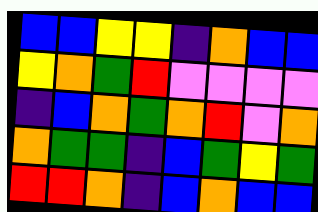[["blue", "blue", "yellow", "yellow", "indigo", "orange", "blue", "blue"], ["yellow", "orange", "green", "red", "violet", "violet", "violet", "violet"], ["indigo", "blue", "orange", "green", "orange", "red", "violet", "orange"], ["orange", "green", "green", "indigo", "blue", "green", "yellow", "green"], ["red", "red", "orange", "indigo", "blue", "orange", "blue", "blue"]]